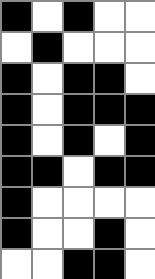[["black", "white", "black", "white", "white"], ["white", "black", "white", "white", "white"], ["black", "white", "black", "black", "white"], ["black", "white", "black", "black", "black"], ["black", "white", "black", "white", "black"], ["black", "black", "white", "black", "black"], ["black", "white", "white", "white", "white"], ["black", "white", "white", "black", "white"], ["white", "white", "black", "black", "white"]]